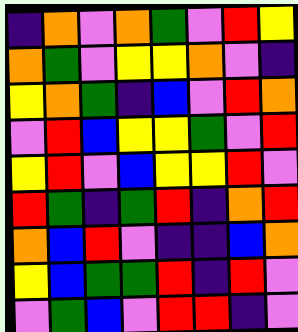[["indigo", "orange", "violet", "orange", "green", "violet", "red", "yellow"], ["orange", "green", "violet", "yellow", "yellow", "orange", "violet", "indigo"], ["yellow", "orange", "green", "indigo", "blue", "violet", "red", "orange"], ["violet", "red", "blue", "yellow", "yellow", "green", "violet", "red"], ["yellow", "red", "violet", "blue", "yellow", "yellow", "red", "violet"], ["red", "green", "indigo", "green", "red", "indigo", "orange", "red"], ["orange", "blue", "red", "violet", "indigo", "indigo", "blue", "orange"], ["yellow", "blue", "green", "green", "red", "indigo", "red", "violet"], ["violet", "green", "blue", "violet", "red", "red", "indigo", "violet"]]